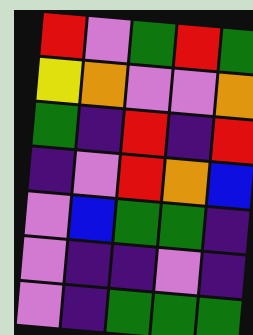[["red", "violet", "green", "red", "green"], ["yellow", "orange", "violet", "violet", "orange"], ["green", "indigo", "red", "indigo", "red"], ["indigo", "violet", "red", "orange", "blue"], ["violet", "blue", "green", "green", "indigo"], ["violet", "indigo", "indigo", "violet", "indigo"], ["violet", "indigo", "green", "green", "green"]]